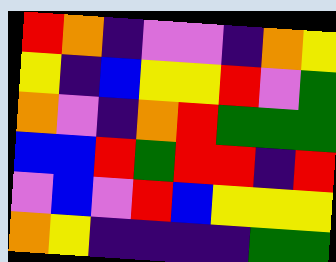[["red", "orange", "indigo", "violet", "violet", "indigo", "orange", "yellow"], ["yellow", "indigo", "blue", "yellow", "yellow", "red", "violet", "green"], ["orange", "violet", "indigo", "orange", "red", "green", "green", "green"], ["blue", "blue", "red", "green", "red", "red", "indigo", "red"], ["violet", "blue", "violet", "red", "blue", "yellow", "yellow", "yellow"], ["orange", "yellow", "indigo", "indigo", "indigo", "indigo", "green", "green"]]